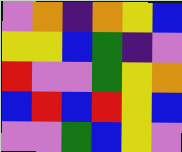[["violet", "orange", "indigo", "orange", "yellow", "blue"], ["yellow", "yellow", "blue", "green", "indigo", "violet"], ["red", "violet", "violet", "green", "yellow", "orange"], ["blue", "red", "blue", "red", "yellow", "blue"], ["violet", "violet", "green", "blue", "yellow", "violet"]]